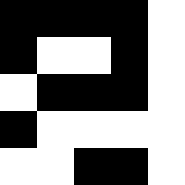[["black", "black", "black", "black", "white"], ["black", "white", "white", "black", "white"], ["white", "black", "black", "black", "white"], ["black", "white", "white", "white", "white"], ["white", "white", "black", "black", "white"]]